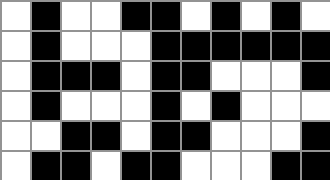[["white", "black", "white", "white", "black", "black", "white", "black", "white", "black", "white"], ["white", "black", "white", "white", "white", "black", "black", "black", "black", "black", "black"], ["white", "black", "black", "black", "white", "black", "black", "white", "white", "white", "black"], ["white", "black", "white", "white", "white", "black", "white", "black", "white", "white", "white"], ["white", "white", "black", "black", "white", "black", "black", "white", "white", "white", "black"], ["white", "black", "black", "white", "black", "black", "white", "white", "white", "black", "black"]]